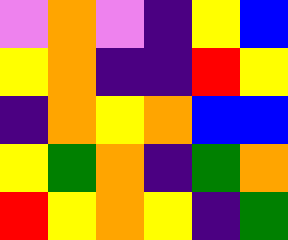[["violet", "orange", "violet", "indigo", "yellow", "blue"], ["yellow", "orange", "indigo", "indigo", "red", "yellow"], ["indigo", "orange", "yellow", "orange", "blue", "blue"], ["yellow", "green", "orange", "indigo", "green", "orange"], ["red", "yellow", "orange", "yellow", "indigo", "green"]]